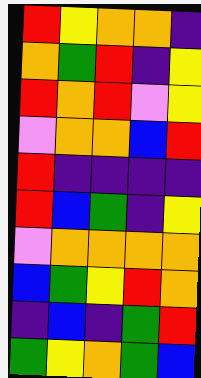[["red", "yellow", "orange", "orange", "indigo"], ["orange", "green", "red", "indigo", "yellow"], ["red", "orange", "red", "violet", "yellow"], ["violet", "orange", "orange", "blue", "red"], ["red", "indigo", "indigo", "indigo", "indigo"], ["red", "blue", "green", "indigo", "yellow"], ["violet", "orange", "orange", "orange", "orange"], ["blue", "green", "yellow", "red", "orange"], ["indigo", "blue", "indigo", "green", "red"], ["green", "yellow", "orange", "green", "blue"]]